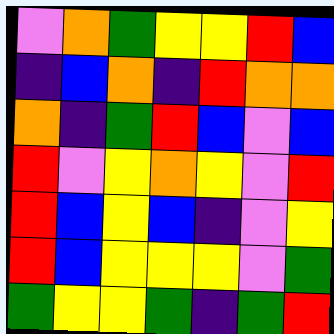[["violet", "orange", "green", "yellow", "yellow", "red", "blue"], ["indigo", "blue", "orange", "indigo", "red", "orange", "orange"], ["orange", "indigo", "green", "red", "blue", "violet", "blue"], ["red", "violet", "yellow", "orange", "yellow", "violet", "red"], ["red", "blue", "yellow", "blue", "indigo", "violet", "yellow"], ["red", "blue", "yellow", "yellow", "yellow", "violet", "green"], ["green", "yellow", "yellow", "green", "indigo", "green", "red"]]